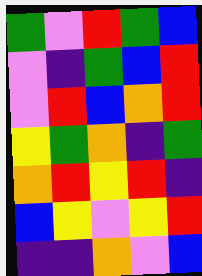[["green", "violet", "red", "green", "blue"], ["violet", "indigo", "green", "blue", "red"], ["violet", "red", "blue", "orange", "red"], ["yellow", "green", "orange", "indigo", "green"], ["orange", "red", "yellow", "red", "indigo"], ["blue", "yellow", "violet", "yellow", "red"], ["indigo", "indigo", "orange", "violet", "blue"]]